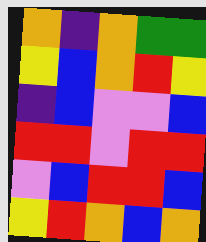[["orange", "indigo", "orange", "green", "green"], ["yellow", "blue", "orange", "red", "yellow"], ["indigo", "blue", "violet", "violet", "blue"], ["red", "red", "violet", "red", "red"], ["violet", "blue", "red", "red", "blue"], ["yellow", "red", "orange", "blue", "orange"]]